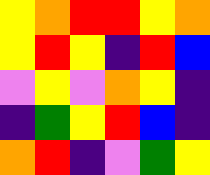[["yellow", "orange", "red", "red", "yellow", "orange"], ["yellow", "red", "yellow", "indigo", "red", "blue"], ["violet", "yellow", "violet", "orange", "yellow", "indigo"], ["indigo", "green", "yellow", "red", "blue", "indigo"], ["orange", "red", "indigo", "violet", "green", "yellow"]]